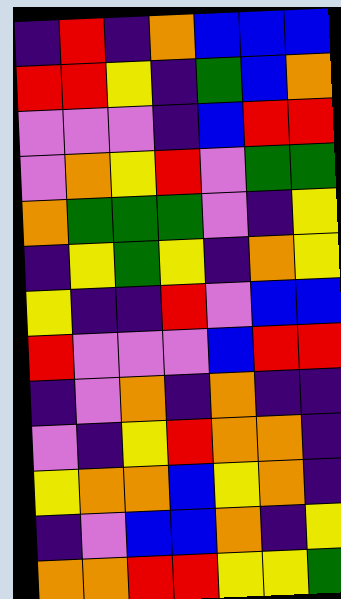[["indigo", "red", "indigo", "orange", "blue", "blue", "blue"], ["red", "red", "yellow", "indigo", "green", "blue", "orange"], ["violet", "violet", "violet", "indigo", "blue", "red", "red"], ["violet", "orange", "yellow", "red", "violet", "green", "green"], ["orange", "green", "green", "green", "violet", "indigo", "yellow"], ["indigo", "yellow", "green", "yellow", "indigo", "orange", "yellow"], ["yellow", "indigo", "indigo", "red", "violet", "blue", "blue"], ["red", "violet", "violet", "violet", "blue", "red", "red"], ["indigo", "violet", "orange", "indigo", "orange", "indigo", "indigo"], ["violet", "indigo", "yellow", "red", "orange", "orange", "indigo"], ["yellow", "orange", "orange", "blue", "yellow", "orange", "indigo"], ["indigo", "violet", "blue", "blue", "orange", "indigo", "yellow"], ["orange", "orange", "red", "red", "yellow", "yellow", "green"]]